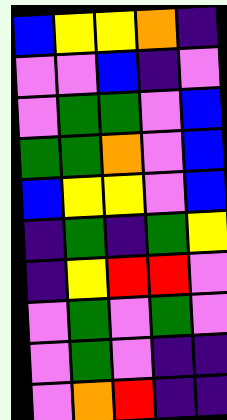[["blue", "yellow", "yellow", "orange", "indigo"], ["violet", "violet", "blue", "indigo", "violet"], ["violet", "green", "green", "violet", "blue"], ["green", "green", "orange", "violet", "blue"], ["blue", "yellow", "yellow", "violet", "blue"], ["indigo", "green", "indigo", "green", "yellow"], ["indigo", "yellow", "red", "red", "violet"], ["violet", "green", "violet", "green", "violet"], ["violet", "green", "violet", "indigo", "indigo"], ["violet", "orange", "red", "indigo", "indigo"]]